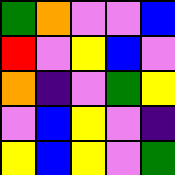[["green", "orange", "violet", "violet", "blue"], ["red", "violet", "yellow", "blue", "violet"], ["orange", "indigo", "violet", "green", "yellow"], ["violet", "blue", "yellow", "violet", "indigo"], ["yellow", "blue", "yellow", "violet", "green"]]